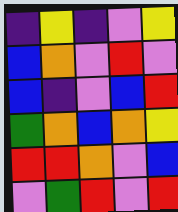[["indigo", "yellow", "indigo", "violet", "yellow"], ["blue", "orange", "violet", "red", "violet"], ["blue", "indigo", "violet", "blue", "red"], ["green", "orange", "blue", "orange", "yellow"], ["red", "red", "orange", "violet", "blue"], ["violet", "green", "red", "violet", "red"]]